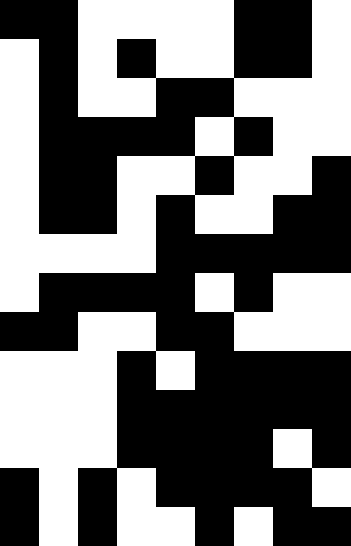[["black", "black", "white", "white", "white", "white", "black", "black", "white"], ["white", "black", "white", "black", "white", "white", "black", "black", "white"], ["white", "black", "white", "white", "black", "black", "white", "white", "white"], ["white", "black", "black", "black", "black", "white", "black", "white", "white"], ["white", "black", "black", "white", "white", "black", "white", "white", "black"], ["white", "black", "black", "white", "black", "white", "white", "black", "black"], ["white", "white", "white", "white", "black", "black", "black", "black", "black"], ["white", "black", "black", "black", "black", "white", "black", "white", "white"], ["black", "black", "white", "white", "black", "black", "white", "white", "white"], ["white", "white", "white", "black", "white", "black", "black", "black", "black"], ["white", "white", "white", "black", "black", "black", "black", "black", "black"], ["white", "white", "white", "black", "black", "black", "black", "white", "black"], ["black", "white", "black", "white", "black", "black", "black", "black", "white"], ["black", "white", "black", "white", "white", "black", "white", "black", "black"]]